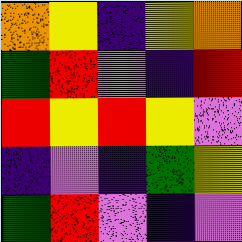[["orange", "yellow", "indigo", "yellow", "orange"], ["green", "red", "violet", "indigo", "red"], ["red", "yellow", "red", "yellow", "violet"], ["indigo", "violet", "indigo", "green", "yellow"], ["green", "red", "violet", "indigo", "violet"]]